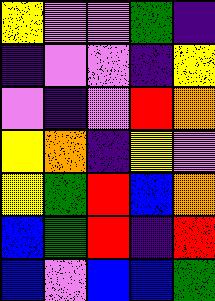[["yellow", "violet", "violet", "green", "indigo"], ["indigo", "violet", "violet", "indigo", "yellow"], ["violet", "indigo", "violet", "red", "orange"], ["yellow", "orange", "indigo", "yellow", "violet"], ["yellow", "green", "red", "blue", "orange"], ["blue", "green", "red", "indigo", "red"], ["blue", "violet", "blue", "blue", "green"]]